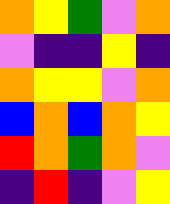[["orange", "yellow", "green", "violet", "orange"], ["violet", "indigo", "indigo", "yellow", "indigo"], ["orange", "yellow", "yellow", "violet", "orange"], ["blue", "orange", "blue", "orange", "yellow"], ["red", "orange", "green", "orange", "violet"], ["indigo", "red", "indigo", "violet", "yellow"]]